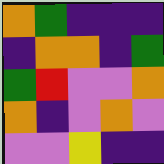[["orange", "green", "indigo", "indigo", "indigo"], ["indigo", "orange", "orange", "indigo", "green"], ["green", "red", "violet", "violet", "orange"], ["orange", "indigo", "violet", "orange", "violet"], ["violet", "violet", "yellow", "indigo", "indigo"]]